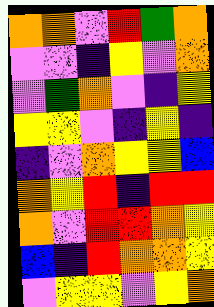[["orange", "orange", "violet", "red", "green", "orange"], ["violet", "violet", "indigo", "yellow", "violet", "orange"], ["violet", "green", "orange", "violet", "indigo", "yellow"], ["yellow", "yellow", "violet", "indigo", "yellow", "indigo"], ["indigo", "violet", "orange", "yellow", "yellow", "blue"], ["orange", "yellow", "red", "indigo", "red", "red"], ["orange", "violet", "red", "red", "orange", "yellow"], ["blue", "indigo", "red", "orange", "orange", "yellow"], ["violet", "yellow", "yellow", "violet", "yellow", "orange"]]